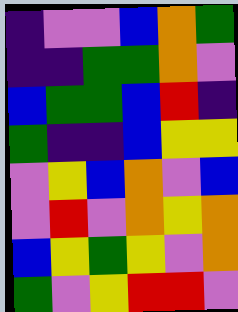[["indigo", "violet", "violet", "blue", "orange", "green"], ["indigo", "indigo", "green", "green", "orange", "violet"], ["blue", "green", "green", "blue", "red", "indigo"], ["green", "indigo", "indigo", "blue", "yellow", "yellow"], ["violet", "yellow", "blue", "orange", "violet", "blue"], ["violet", "red", "violet", "orange", "yellow", "orange"], ["blue", "yellow", "green", "yellow", "violet", "orange"], ["green", "violet", "yellow", "red", "red", "violet"]]